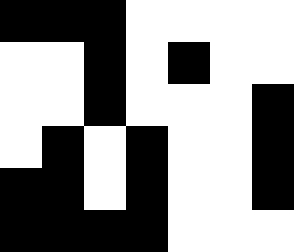[["black", "black", "black", "white", "white", "white", "white"], ["white", "white", "black", "white", "black", "white", "white"], ["white", "white", "black", "white", "white", "white", "black"], ["white", "black", "white", "black", "white", "white", "black"], ["black", "black", "white", "black", "white", "white", "black"], ["black", "black", "black", "black", "white", "white", "white"]]